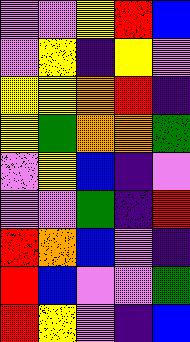[["violet", "violet", "yellow", "red", "blue"], ["violet", "yellow", "indigo", "yellow", "violet"], ["yellow", "yellow", "orange", "red", "indigo"], ["yellow", "green", "orange", "orange", "green"], ["violet", "yellow", "blue", "indigo", "violet"], ["violet", "violet", "green", "indigo", "red"], ["red", "orange", "blue", "violet", "indigo"], ["red", "blue", "violet", "violet", "green"], ["red", "yellow", "violet", "indigo", "blue"]]